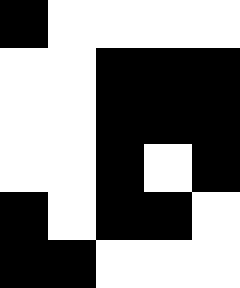[["black", "white", "white", "white", "white"], ["white", "white", "black", "black", "black"], ["white", "white", "black", "black", "black"], ["white", "white", "black", "white", "black"], ["black", "white", "black", "black", "white"], ["black", "black", "white", "white", "white"]]